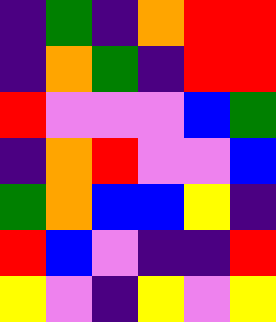[["indigo", "green", "indigo", "orange", "red", "red"], ["indigo", "orange", "green", "indigo", "red", "red"], ["red", "violet", "violet", "violet", "blue", "green"], ["indigo", "orange", "red", "violet", "violet", "blue"], ["green", "orange", "blue", "blue", "yellow", "indigo"], ["red", "blue", "violet", "indigo", "indigo", "red"], ["yellow", "violet", "indigo", "yellow", "violet", "yellow"]]